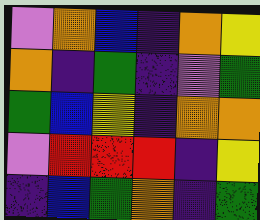[["violet", "orange", "blue", "indigo", "orange", "yellow"], ["orange", "indigo", "green", "indigo", "violet", "green"], ["green", "blue", "yellow", "indigo", "orange", "orange"], ["violet", "red", "red", "red", "indigo", "yellow"], ["indigo", "blue", "green", "orange", "indigo", "green"]]